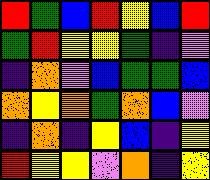[["red", "green", "blue", "red", "yellow", "blue", "red"], ["green", "red", "yellow", "yellow", "green", "indigo", "violet"], ["indigo", "orange", "violet", "blue", "green", "green", "blue"], ["orange", "yellow", "orange", "green", "orange", "blue", "violet"], ["indigo", "orange", "indigo", "yellow", "blue", "indigo", "yellow"], ["red", "yellow", "yellow", "violet", "orange", "indigo", "yellow"]]